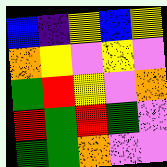[["blue", "indigo", "yellow", "blue", "yellow"], ["orange", "yellow", "violet", "yellow", "violet"], ["green", "red", "yellow", "violet", "orange"], ["red", "green", "red", "green", "violet"], ["green", "green", "orange", "violet", "violet"]]